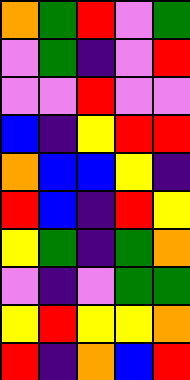[["orange", "green", "red", "violet", "green"], ["violet", "green", "indigo", "violet", "red"], ["violet", "violet", "red", "violet", "violet"], ["blue", "indigo", "yellow", "red", "red"], ["orange", "blue", "blue", "yellow", "indigo"], ["red", "blue", "indigo", "red", "yellow"], ["yellow", "green", "indigo", "green", "orange"], ["violet", "indigo", "violet", "green", "green"], ["yellow", "red", "yellow", "yellow", "orange"], ["red", "indigo", "orange", "blue", "red"]]